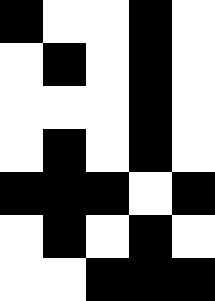[["black", "white", "white", "black", "white"], ["white", "black", "white", "black", "white"], ["white", "white", "white", "black", "white"], ["white", "black", "white", "black", "white"], ["black", "black", "black", "white", "black"], ["white", "black", "white", "black", "white"], ["white", "white", "black", "black", "black"]]